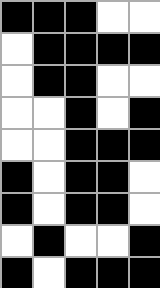[["black", "black", "black", "white", "white"], ["white", "black", "black", "black", "black"], ["white", "black", "black", "white", "white"], ["white", "white", "black", "white", "black"], ["white", "white", "black", "black", "black"], ["black", "white", "black", "black", "white"], ["black", "white", "black", "black", "white"], ["white", "black", "white", "white", "black"], ["black", "white", "black", "black", "black"]]